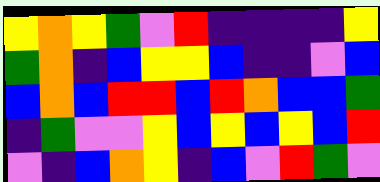[["yellow", "orange", "yellow", "green", "violet", "red", "indigo", "indigo", "indigo", "indigo", "yellow"], ["green", "orange", "indigo", "blue", "yellow", "yellow", "blue", "indigo", "indigo", "violet", "blue"], ["blue", "orange", "blue", "red", "red", "blue", "red", "orange", "blue", "blue", "green"], ["indigo", "green", "violet", "violet", "yellow", "blue", "yellow", "blue", "yellow", "blue", "red"], ["violet", "indigo", "blue", "orange", "yellow", "indigo", "blue", "violet", "red", "green", "violet"]]